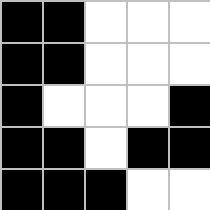[["black", "black", "white", "white", "white"], ["black", "black", "white", "white", "white"], ["black", "white", "white", "white", "black"], ["black", "black", "white", "black", "black"], ["black", "black", "black", "white", "white"]]